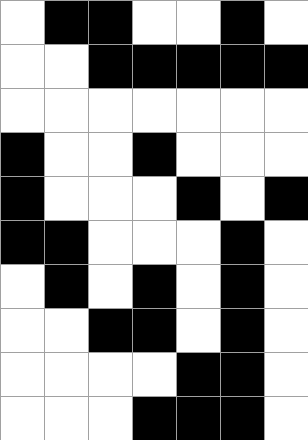[["white", "black", "black", "white", "white", "black", "white"], ["white", "white", "black", "black", "black", "black", "black"], ["white", "white", "white", "white", "white", "white", "white"], ["black", "white", "white", "black", "white", "white", "white"], ["black", "white", "white", "white", "black", "white", "black"], ["black", "black", "white", "white", "white", "black", "white"], ["white", "black", "white", "black", "white", "black", "white"], ["white", "white", "black", "black", "white", "black", "white"], ["white", "white", "white", "white", "black", "black", "white"], ["white", "white", "white", "black", "black", "black", "white"]]